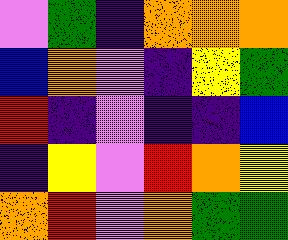[["violet", "green", "indigo", "orange", "orange", "orange"], ["blue", "orange", "violet", "indigo", "yellow", "green"], ["red", "indigo", "violet", "indigo", "indigo", "blue"], ["indigo", "yellow", "violet", "red", "orange", "yellow"], ["orange", "red", "violet", "orange", "green", "green"]]